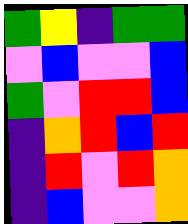[["green", "yellow", "indigo", "green", "green"], ["violet", "blue", "violet", "violet", "blue"], ["green", "violet", "red", "red", "blue"], ["indigo", "orange", "red", "blue", "red"], ["indigo", "red", "violet", "red", "orange"], ["indigo", "blue", "violet", "violet", "orange"]]